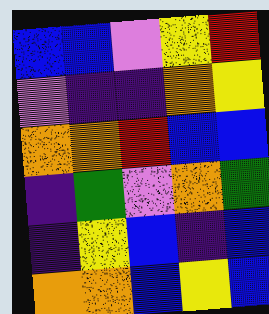[["blue", "blue", "violet", "yellow", "red"], ["violet", "indigo", "indigo", "orange", "yellow"], ["orange", "orange", "red", "blue", "blue"], ["indigo", "green", "violet", "orange", "green"], ["indigo", "yellow", "blue", "indigo", "blue"], ["orange", "orange", "blue", "yellow", "blue"]]